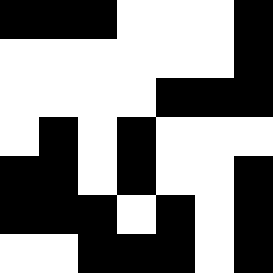[["black", "black", "black", "white", "white", "white", "black"], ["white", "white", "white", "white", "white", "white", "black"], ["white", "white", "white", "white", "black", "black", "black"], ["white", "black", "white", "black", "white", "white", "white"], ["black", "black", "white", "black", "white", "white", "black"], ["black", "black", "black", "white", "black", "white", "black"], ["white", "white", "black", "black", "black", "white", "black"]]